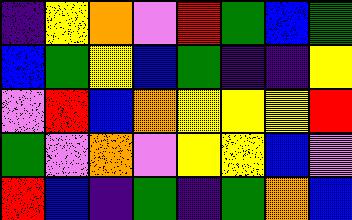[["indigo", "yellow", "orange", "violet", "red", "green", "blue", "green"], ["blue", "green", "yellow", "blue", "green", "indigo", "indigo", "yellow"], ["violet", "red", "blue", "orange", "yellow", "yellow", "yellow", "red"], ["green", "violet", "orange", "violet", "yellow", "yellow", "blue", "violet"], ["red", "blue", "indigo", "green", "indigo", "green", "orange", "blue"]]